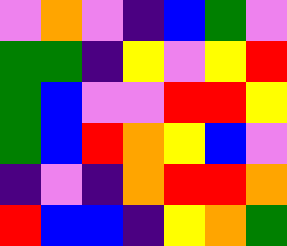[["violet", "orange", "violet", "indigo", "blue", "green", "violet"], ["green", "green", "indigo", "yellow", "violet", "yellow", "red"], ["green", "blue", "violet", "violet", "red", "red", "yellow"], ["green", "blue", "red", "orange", "yellow", "blue", "violet"], ["indigo", "violet", "indigo", "orange", "red", "red", "orange"], ["red", "blue", "blue", "indigo", "yellow", "orange", "green"]]